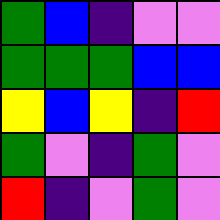[["green", "blue", "indigo", "violet", "violet"], ["green", "green", "green", "blue", "blue"], ["yellow", "blue", "yellow", "indigo", "red"], ["green", "violet", "indigo", "green", "violet"], ["red", "indigo", "violet", "green", "violet"]]